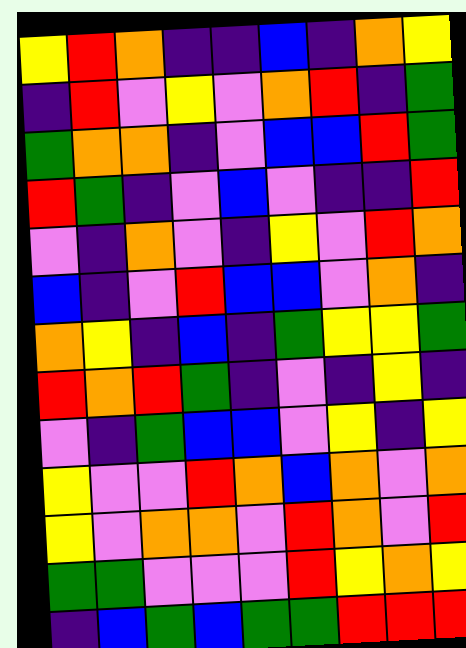[["yellow", "red", "orange", "indigo", "indigo", "blue", "indigo", "orange", "yellow"], ["indigo", "red", "violet", "yellow", "violet", "orange", "red", "indigo", "green"], ["green", "orange", "orange", "indigo", "violet", "blue", "blue", "red", "green"], ["red", "green", "indigo", "violet", "blue", "violet", "indigo", "indigo", "red"], ["violet", "indigo", "orange", "violet", "indigo", "yellow", "violet", "red", "orange"], ["blue", "indigo", "violet", "red", "blue", "blue", "violet", "orange", "indigo"], ["orange", "yellow", "indigo", "blue", "indigo", "green", "yellow", "yellow", "green"], ["red", "orange", "red", "green", "indigo", "violet", "indigo", "yellow", "indigo"], ["violet", "indigo", "green", "blue", "blue", "violet", "yellow", "indigo", "yellow"], ["yellow", "violet", "violet", "red", "orange", "blue", "orange", "violet", "orange"], ["yellow", "violet", "orange", "orange", "violet", "red", "orange", "violet", "red"], ["green", "green", "violet", "violet", "violet", "red", "yellow", "orange", "yellow"], ["indigo", "blue", "green", "blue", "green", "green", "red", "red", "red"]]